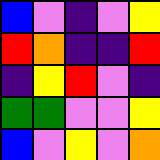[["blue", "violet", "indigo", "violet", "yellow"], ["red", "orange", "indigo", "indigo", "red"], ["indigo", "yellow", "red", "violet", "indigo"], ["green", "green", "violet", "violet", "yellow"], ["blue", "violet", "yellow", "violet", "orange"]]